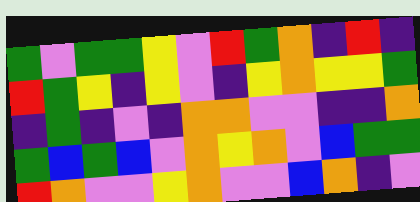[["green", "violet", "green", "green", "yellow", "violet", "red", "green", "orange", "indigo", "red", "indigo"], ["red", "green", "yellow", "indigo", "yellow", "violet", "indigo", "yellow", "orange", "yellow", "yellow", "green"], ["indigo", "green", "indigo", "violet", "indigo", "orange", "orange", "violet", "violet", "indigo", "indigo", "orange"], ["green", "blue", "green", "blue", "violet", "orange", "yellow", "orange", "violet", "blue", "green", "green"], ["red", "orange", "violet", "violet", "yellow", "orange", "violet", "violet", "blue", "orange", "indigo", "violet"]]